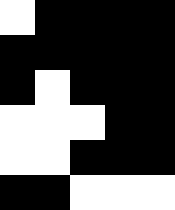[["white", "black", "black", "black", "black"], ["black", "black", "black", "black", "black"], ["black", "white", "black", "black", "black"], ["white", "white", "white", "black", "black"], ["white", "white", "black", "black", "black"], ["black", "black", "white", "white", "white"]]